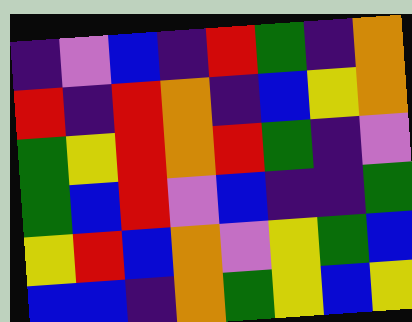[["indigo", "violet", "blue", "indigo", "red", "green", "indigo", "orange"], ["red", "indigo", "red", "orange", "indigo", "blue", "yellow", "orange"], ["green", "yellow", "red", "orange", "red", "green", "indigo", "violet"], ["green", "blue", "red", "violet", "blue", "indigo", "indigo", "green"], ["yellow", "red", "blue", "orange", "violet", "yellow", "green", "blue"], ["blue", "blue", "indigo", "orange", "green", "yellow", "blue", "yellow"]]